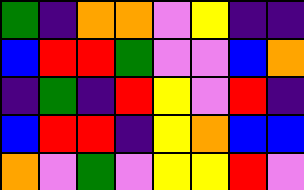[["green", "indigo", "orange", "orange", "violet", "yellow", "indigo", "indigo"], ["blue", "red", "red", "green", "violet", "violet", "blue", "orange"], ["indigo", "green", "indigo", "red", "yellow", "violet", "red", "indigo"], ["blue", "red", "red", "indigo", "yellow", "orange", "blue", "blue"], ["orange", "violet", "green", "violet", "yellow", "yellow", "red", "violet"]]